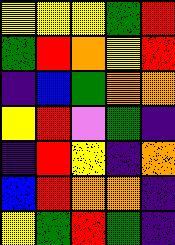[["yellow", "yellow", "yellow", "green", "red"], ["green", "red", "orange", "yellow", "red"], ["indigo", "blue", "green", "orange", "orange"], ["yellow", "red", "violet", "green", "indigo"], ["indigo", "red", "yellow", "indigo", "orange"], ["blue", "red", "orange", "orange", "indigo"], ["yellow", "green", "red", "green", "indigo"]]